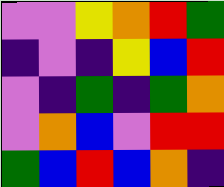[["violet", "violet", "yellow", "orange", "red", "green"], ["indigo", "violet", "indigo", "yellow", "blue", "red"], ["violet", "indigo", "green", "indigo", "green", "orange"], ["violet", "orange", "blue", "violet", "red", "red"], ["green", "blue", "red", "blue", "orange", "indigo"]]